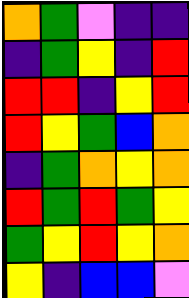[["orange", "green", "violet", "indigo", "indigo"], ["indigo", "green", "yellow", "indigo", "red"], ["red", "red", "indigo", "yellow", "red"], ["red", "yellow", "green", "blue", "orange"], ["indigo", "green", "orange", "yellow", "orange"], ["red", "green", "red", "green", "yellow"], ["green", "yellow", "red", "yellow", "orange"], ["yellow", "indigo", "blue", "blue", "violet"]]